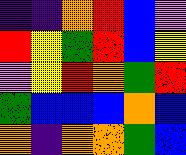[["indigo", "indigo", "orange", "red", "blue", "violet"], ["red", "yellow", "green", "red", "blue", "yellow"], ["violet", "yellow", "red", "orange", "green", "red"], ["green", "blue", "blue", "blue", "orange", "blue"], ["orange", "indigo", "orange", "orange", "green", "blue"]]